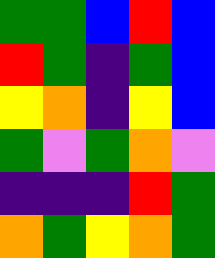[["green", "green", "blue", "red", "blue"], ["red", "green", "indigo", "green", "blue"], ["yellow", "orange", "indigo", "yellow", "blue"], ["green", "violet", "green", "orange", "violet"], ["indigo", "indigo", "indigo", "red", "green"], ["orange", "green", "yellow", "orange", "green"]]